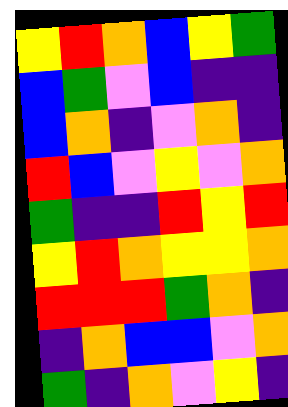[["yellow", "red", "orange", "blue", "yellow", "green"], ["blue", "green", "violet", "blue", "indigo", "indigo"], ["blue", "orange", "indigo", "violet", "orange", "indigo"], ["red", "blue", "violet", "yellow", "violet", "orange"], ["green", "indigo", "indigo", "red", "yellow", "red"], ["yellow", "red", "orange", "yellow", "yellow", "orange"], ["red", "red", "red", "green", "orange", "indigo"], ["indigo", "orange", "blue", "blue", "violet", "orange"], ["green", "indigo", "orange", "violet", "yellow", "indigo"]]